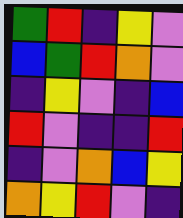[["green", "red", "indigo", "yellow", "violet"], ["blue", "green", "red", "orange", "violet"], ["indigo", "yellow", "violet", "indigo", "blue"], ["red", "violet", "indigo", "indigo", "red"], ["indigo", "violet", "orange", "blue", "yellow"], ["orange", "yellow", "red", "violet", "indigo"]]